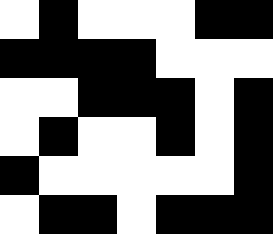[["white", "black", "white", "white", "white", "black", "black"], ["black", "black", "black", "black", "white", "white", "white"], ["white", "white", "black", "black", "black", "white", "black"], ["white", "black", "white", "white", "black", "white", "black"], ["black", "white", "white", "white", "white", "white", "black"], ["white", "black", "black", "white", "black", "black", "black"]]